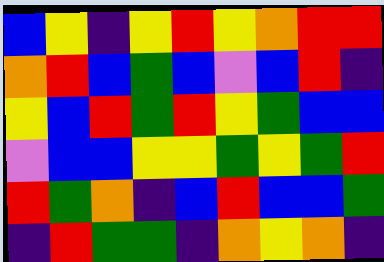[["blue", "yellow", "indigo", "yellow", "red", "yellow", "orange", "red", "red"], ["orange", "red", "blue", "green", "blue", "violet", "blue", "red", "indigo"], ["yellow", "blue", "red", "green", "red", "yellow", "green", "blue", "blue"], ["violet", "blue", "blue", "yellow", "yellow", "green", "yellow", "green", "red"], ["red", "green", "orange", "indigo", "blue", "red", "blue", "blue", "green"], ["indigo", "red", "green", "green", "indigo", "orange", "yellow", "orange", "indigo"]]